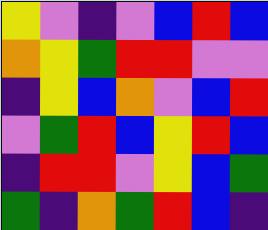[["yellow", "violet", "indigo", "violet", "blue", "red", "blue"], ["orange", "yellow", "green", "red", "red", "violet", "violet"], ["indigo", "yellow", "blue", "orange", "violet", "blue", "red"], ["violet", "green", "red", "blue", "yellow", "red", "blue"], ["indigo", "red", "red", "violet", "yellow", "blue", "green"], ["green", "indigo", "orange", "green", "red", "blue", "indigo"]]